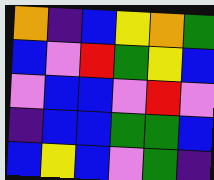[["orange", "indigo", "blue", "yellow", "orange", "green"], ["blue", "violet", "red", "green", "yellow", "blue"], ["violet", "blue", "blue", "violet", "red", "violet"], ["indigo", "blue", "blue", "green", "green", "blue"], ["blue", "yellow", "blue", "violet", "green", "indigo"]]